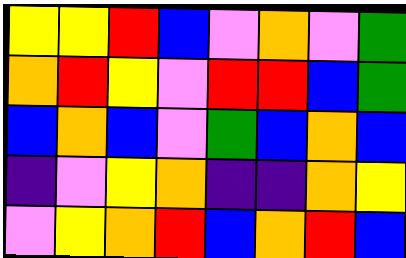[["yellow", "yellow", "red", "blue", "violet", "orange", "violet", "green"], ["orange", "red", "yellow", "violet", "red", "red", "blue", "green"], ["blue", "orange", "blue", "violet", "green", "blue", "orange", "blue"], ["indigo", "violet", "yellow", "orange", "indigo", "indigo", "orange", "yellow"], ["violet", "yellow", "orange", "red", "blue", "orange", "red", "blue"]]